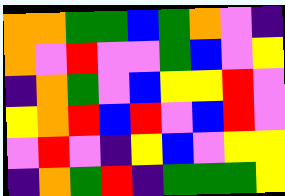[["orange", "orange", "green", "green", "blue", "green", "orange", "violet", "indigo"], ["orange", "violet", "red", "violet", "violet", "green", "blue", "violet", "yellow"], ["indigo", "orange", "green", "violet", "blue", "yellow", "yellow", "red", "violet"], ["yellow", "orange", "red", "blue", "red", "violet", "blue", "red", "violet"], ["violet", "red", "violet", "indigo", "yellow", "blue", "violet", "yellow", "yellow"], ["indigo", "orange", "green", "red", "indigo", "green", "green", "green", "yellow"]]